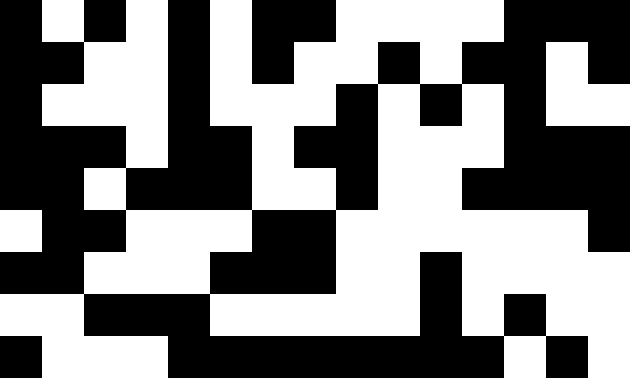[["black", "white", "black", "white", "black", "white", "black", "black", "white", "white", "white", "white", "black", "black", "black"], ["black", "black", "white", "white", "black", "white", "black", "white", "white", "black", "white", "black", "black", "white", "black"], ["black", "white", "white", "white", "black", "white", "white", "white", "black", "white", "black", "white", "black", "white", "white"], ["black", "black", "black", "white", "black", "black", "white", "black", "black", "white", "white", "white", "black", "black", "black"], ["black", "black", "white", "black", "black", "black", "white", "white", "black", "white", "white", "black", "black", "black", "black"], ["white", "black", "black", "white", "white", "white", "black", "black", "white", "white", "white", "white", "white", "white", "black"], ["black", "black", "white", "white", "white", "black", "black", "black", "white", "white", "black", "white", "white", "white", "white"], ["white", "white", "black", "black", "black", "white", "white", "white", "white", "white", "black", "white", "black", "white", "white"], ["black", "white", "white", "white", "black", "black", "black", "black", "black", "black", "black", "black", "white", "black", "white"]]